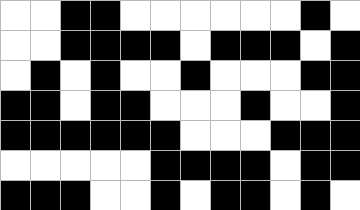[["white", "white", "black", "black", "white", "white", "white", "white", "white", "white", "black", "white"], ["white", "white", "black", "black", "black", "black", "white", "black", "black", "black", "white", "black"], ["white", "black", "white", "black", "white", "white", "black", "white", "white", "white", "black", "black"], ["black", "black", "white", "black", "black", "white", "white", "white", "black", "white", "white", "black"], ["black", "black", "black", "black", "black", "black", "white", "white", "white", "black", "black", "black"], ["white", "white", "white", "white", "white", "black", "black", "black", "black", "white", "black", "black"], ["black", "black", "black", "white", "white", "black", "white", "black", "black", "white", "black", "white"]]